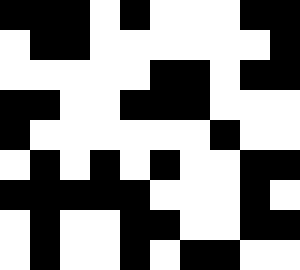[["black", "black", "black", "white", "black", "white", "white", "white", "black", "black"], ["white", "black", "black", "white", "white", "white", "white", "white", "white", "black"], ["white", "white", "white", "white", "white", "black", "black", "white", "black", "black"], ["black", "black", "white", "white", "black", "black", "black", "white", "white", "white"], ["black", "white", "white", "white", "white", "white", "white", "black", "white", "white"], ["white", "black", "white", "black", "white", "black", "white", "white", "black", "black"], ["black", "black", "black", "black", "black", "white", "white", "white", "black", "white"], ["white", "black", "white", "white", "black", "black", "white", "white", "black", "black"], ["white", "black", "white", "white", "black", "white", "black", "black", "white", "white"]]